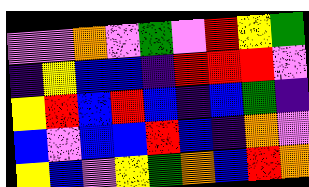[["violet", "violet", "orange", "violet", "green", "violet", "red", "yellow", "green"], ["indigo", "yellow", "blue", "blue", "indigo", "red", "red", "red", "violet"], ["yellow", "red", "blue", "red", "blue", "indigo", "blue", "green", "indigo"], ["blue", "violet", "blue", "blue", "red", "blue", "indigo", "orange", "violet"], ["yellow", "blue", "violet", "yellow", "green", "orange", "blue", "red", "orange"]]